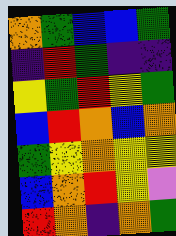[["orange", "green", "blue", "blue", "green"], ["indigo", "red", "green", "indigo", "indigo"], ["yellow", "green", "red", "yellow", "green"], ["blue", "red", "orange", "blue", "orange"], ["green", "yellow", "orange", "yellow", "yellow"], ["blue", "orange", "red", "yellow", "violet"], ["red", "orange", "indigo", "orange", "green"]]